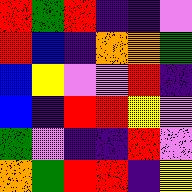[["red", "green", "red", "indigo", "indigo", "violet"], ["red", "blue", "indigo", "orange", "orange", "green"], ["blue", "yellow", "violet", "violet", "red", "indigo"], ["blue", "indigo", "red", "red", "yellow", "violet"], ["green", "violet", "indigo", "indigo", "red", "violet"], ["orange", "green", "red", "red", "indigo", "yellow"]]